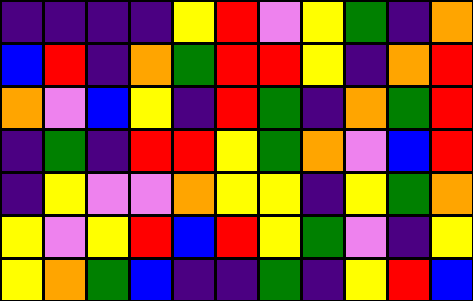[["indigo", "indigo", "indigo", "indigo", "yellow", "red", "violet", "yellow", "green", "indigo", "orange"], ["blue", "red", "indigo", "orange", "green", "red", "red", "yellow", "indigo", "orange", "red"], ["orange", "violet", "blue", "yellow", "indigo", "red", "green", "indigo", "orange", "green", "red"], ["indigo", "green", "indigo", "red", "red", "yellow", "green", "orange", "violet", "blue", "red"], ["indigo", "yellow", "violet", "violet", "orange", "yellow", "yellow", "indigo", "yellow", "green", "orange"], ["yellow", "violet", "yellow", "red", "blue", "red", "yellow", "green", "violet", "indigo", "yellow"], ["yellow", "orange", "green", "blue", "indigo", "indigo", "green", "indigo", "yellow", "red", "blue"]]